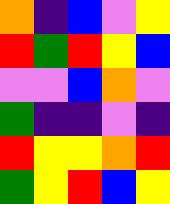[["orange", "indigo", "blue", "violet", "yellow"], ["red", "green", "red", "yellow", "blue"], ["violet", "violet", "blue", "orange", "violet"], ["green", "indigo", "indigo", "violet", "indigo"], ["red", "yellow", "yellow", "orange", "red"], ["green", "yellow", "red", "blue", "yellow"]]